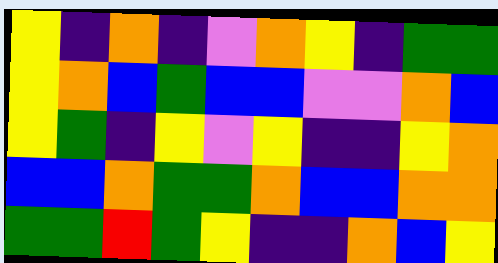[["yellow", "indigo", "orange", "indigo", "violet", "orange", "yellow", "indigo", "green", "green"], ["yellow", "orange", "blue", "green", "blue", "blue", "violet", "violet", "orange", "blue"], ["yellow", "green", "indigo", "yellow", "violet", "yellow", "indigo", "indigo", "yellow", "orange"], ["blue", "blue", "orange", "green", "green", "orange", "blue", "blue", "orange", "orange"], ["green", "green", "red", "green", "yellow", "indigo", "indigo", "orange", "blue", "yellow"]]